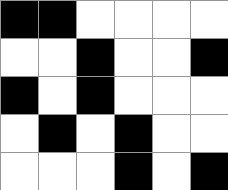[["black", "black", "white", "white", "white", "white"], ["white", "white", "black", "white", "white", "black"], ["black", "white", "black", "white", "white", "white"], ["white", "black", "white", "black", "white", "white"], ["white", "white", "white", "black", "white", "black"]]